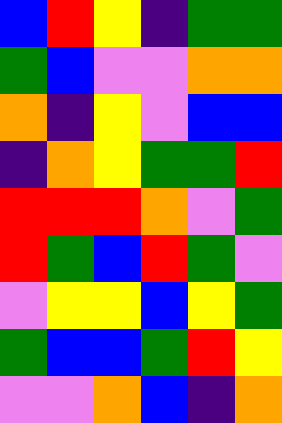[["blue", "red", "yellow", "indigo", "green", "green"], ["green", "blue", "violet", "violet", "orange", "orange"], ["orange", "indigo", "yellow", "violet", "blue", "blue"], ["indigo", "orange", "yellow", "green", "green", "red"], ["red", "red", "red", "orange", "violet", "green"], ["red", "green", "blue", "red", "green", "violet"], ["violet", "yellow", "yellow", "blue", "yellow", "green"], ["green", "blue", "blue", "green", "red", "yellow"], ["violet", "violet", "orange", "blue", "indigo", "orange"]]